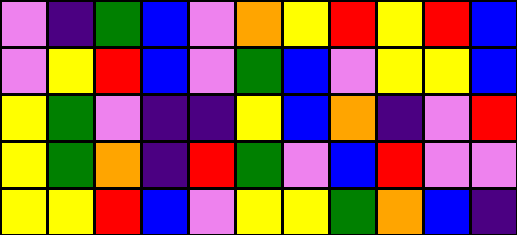[["violet", "indigo", "green", "blue", "violet", "orange", "yellow", "red", "yellow", "red", "blue"], ["violet", "yellow", "red", "blue", "violet", "green", "blue", "violet", "yellow", "yellow", "blue"], ["yellow", "green", "violet", "indigo", "indigo", "yellow", "blue", "orange", "indigo", "violet", "red"], ["yellow", "green", "orange", "indigo", "red", "green", "violet", "blue", "red", "violet", "violet"], ["yellow", "yellow", "red", "blue", "violet", "yellow", "yellow", "green", "orange", "blue", "indigo"]]